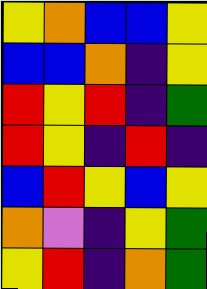[["yellow", "orange", "blue", "blue", "yellow"], ["blue", "blue", "orange", "indigo", "yellow"], ["red", "yellow", "red", "indigo", "green"], ["red", "yellow", "indigo", "red", "indigo"], ["blue", "red", "yellow", "blue", "yellow"], ["orange", "violet", "indigo", "yellow", "green"], ["yellow", "red", "indigo", "orange", "green"]]